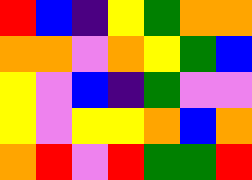[["red", "blue", "indigo", "yellow", "green", "orange", "orange"], ["orange", "orange", "violet", "orange", "yellow", "green", "blue"], ["yellow", "violet", "blue", "indigo", "green", "violet", "violet"], ["yellow", "violet", "yellow", "yellow", "orange", "blue", "orange"], ["orange", "red", "violet", "red", "green", "green", "red"]]